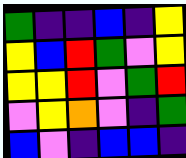[["green", "indigo", "indigo", "blue", "indigo", "yellow"], ["yellow", "blue", "red", "green", "violet", "yellow"], ["yellow", "yellow", "red", "violet", "green", "red"], ["violet", "yellow", "orange", "violet", "indigo", "green"], ["blue", "violet", "indigo", "blue", "blue", "indigo"]]